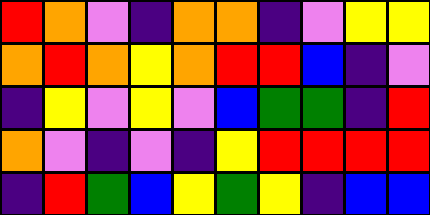[["red", "orange", "violet", "indigo", "orange", "orange", "indigo", "violet", "yellow", "yellow"], ["orange", "red", "orange", "yellow", "orange", "red", "red", "blue", "indigo", "violet"], ["indigo", "yellow", "violet", "yellow", "violet", "blue", "green", "green", "indigo", "red"], ["orange", "violet", "indigo", "violet", "indigo", "yellow", "red", "red", "red", "red"], ["indigo", "red", "green", "blue", "yellow", "green", "yellow", "indigo", "blue", "blue"]]